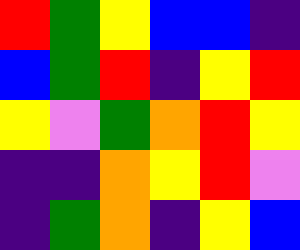[["red", "green", "yellow", "blue", "blue", "indigo"], ["blue", "green", "red", "indigo", "yellow", "red"], ["yellow", "violet", "green", "orange", "red", "yellow"], ["indigo", "indigo", "orange", "yellow", "red", "violet"], ["indigo", "green", "orange", "indigo", "yellow", "blue"]]